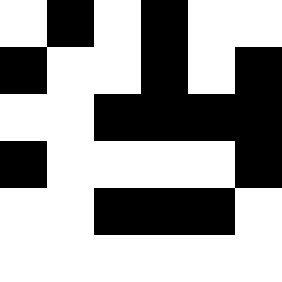[["white", "black", "white", "black", "white", "white"], ["black", "white", "white", "black", "white", "black"], ["white", "white", "black", "black", "black", "black"], ["black", "white", "white", "white", "white", "black"], ["white", "white", "black", "black", "black", "white"], ["white", "white", "white", "white", "white", "white"]]